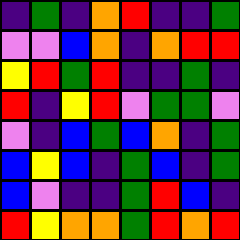[["indigo", "green", "indigo", "orange", "red", "indigo", "indigo", "green"], ["violet", "violet", "blue", "orange", "indigo", "orange", "red", "red"], ["yellow", "red", "green", "red", "indigo", "indigo", "green", "indigo"], ["red", "indigo", "yellow", "red", "violet", "green", "green", "violet"], ["violet", "indigo", "blue", "green", "blue", "orange", "indigo", "green"], ["blue", "yellow", "blue", "indigo", "green", "blue", "indigo", "green"], ["blue", "violet", "indigo", "indigo", "green", "red", "blue", "indigo"], ["red", "yellow", "orange", "orange", "green", "red", "orange", "red"]]